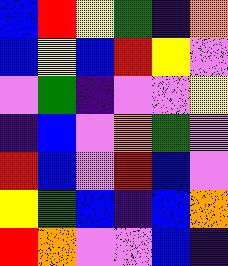[["blue", "red", "yellow", "green", "indigo", "orange"], ["blue", "yellow", "blue", "red", "yellow", "violet"], ["violet", "green", "indigo", "violet", "violet", "yellow"], ["indigo", "blue", "violet", "orange", "green", "violet"], ["red", "blue", "violet", "red", "blue", "violet"], ["yellow", "green", "blue", "indigo", "blue", "orange"], ["red", "orange", "violet", "violet", "blue", "indigo"]]